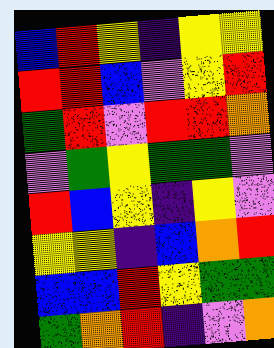[["blue", "red", "yellow", "indigo", "yellow", "yellow"], ["red", "red", "blue", "violet", "yellow", "red"], ["green", "red", "violet", "red", "red", "orange"], ["violet", "green", "yellow", "green", "green", "violet"], ["red", "blue", "yellow", "indigo", "yellow", "violet"], ["yellow", "yellow", "indigo", "blue", "orange", "red"], ["blue", "blue", "red", "yellow", "green", "green"], ["green", "orange", "red", "indigo", "violet", "orange"]]